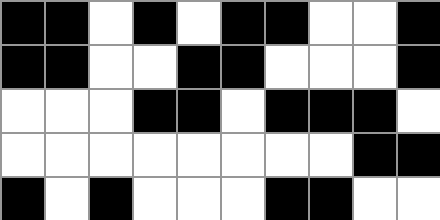[["black", "black", "white", "black", "white", "black", "black", "white", "white", "black"], ["black", "black", "white", "white", "black", "black", "white", "white", "white", "black"], ["white", "white", "white", "black", "black", "white", "black", "black", "black", "white"], ["white", "white", "white", "white", "white", "white", "white", "white", "black", "black"], ["black", "white", "black", "white", "white", "white", "black", "black", "white", "white"]]